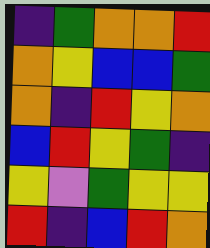[["indigo", "green", "orange", "orange", "red"], ["orange", "yellow", "blue", "blue", "green"], ["orange", "indigo", "red", "yellow", "orange"], ["blue", "red", "yellow", "green", "indigo"], ["yellow", "violet", "green", "yellow", "yellow"], ["red", "indigo", "blue", "red", "orange"]]